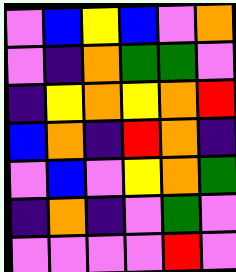[["violet", "blue", "yellow", "blue", "violet", "orange"], ["violet", "indigo", "orange", "green", "green", "violet"], ["indigo", "yellow", "orange", "yellow", "orange", "red"], ["blue", "orange", "indigo", "red", "orange", "indigo"], ["violet", "blue", "violet", "yellow", "orange", "green"], ["indigo", "orange", "indigo", "violet", "green", "violet"], ["violet", "violet", "violet", "violet", "red", "violet"]]